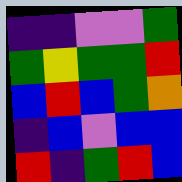[["indigo", "indigo", "violet", "violet", "green"], ["green", "yellow", "green", "green", "red"], ["blue", "red", "blue", "green", "orange"], ["indigo", "blue", "violet", "blue", "blue"], ["red", "indigo", "green", "red", "blue"]]